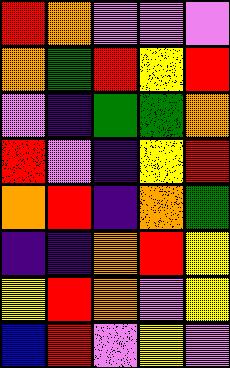[["red", "orange", "violet", "violet", "violet"], ["orange", "green", "red", "yellow", "red"], ["violet", "indigo", "green", "green", "orange"], ["red", "violet", "indigo", "yellow", "red"], ["orange", "red", "indigo", "orange", "green"], ["indigo", "indigo", "orange", "red", "yellow"], ["yellow", "red", "orange", "violet", "yellow"], ["blue", "red", "violet", "yellow", "violet"]]